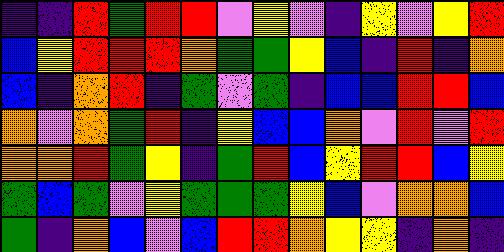[["indigo", "indigo", "red", "green", "red", "red", "violet", "yellow", "violet", "indigo", "yellow", "violet", "yellow", "red"], ["blue", "yellow", "red", "red", "red", "orange", "green", "green", "yellow", "blue", "indigo", "red", "indigo", "orange"], ["blue", "indigo", "orange", "red", "indigo", "green", "violet", "green", "indigo", "blue", "blue", "red", "red", "blue"], ["orange", "violet", "orange", "green", "red", "indigo", "yellow", "blue", "blue", "orange", "violet", "red", "violet", "red"], ["orange", "orange", "red", "green", "yellow", "indigo", "green", "red", "blue", "yellow", "red", "red", "blue", "yellow"], ["green", "blue", "green", "violet", "yellow", "green", "green", "green", "yellow", "blue", "violet", "orange", "orange", "blue"], ["green", "indigo", "orange", "blue", "violet", "blue", "red", "red", "orange", "yellow", "yellow", "indigo", "orange", "indigo"]]